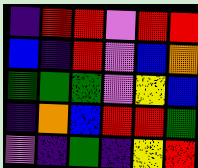[["indigo", "red", "red", "violet", "red", "red"], ["blue", "indigo", "red", "violet", "blue", "orange"], ["green", "green", "green", "violet", "yellow", "blue"], ["indigo", "orange", "blue", "red", "red", "green"], ["violet", "indigo", "green", "indigo", "yellow", "red"]]